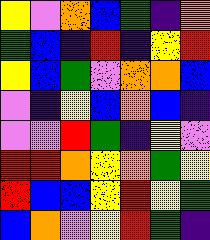[["yellow", "violet", "orange", "blue", "green", "indigo", "orange"], ["green", "blue", "indigo", "red", "indigo", "yellow", "red"], ["yellow", "blue", "green", "violet", "orange", "orange", "blue"], ["violet", "indigo", "yellow", "blue", "orange", "blue", "indigo"], ["violet", "violet", "red", "green", "indigo", "yellow", "violet"], ["red", "red", "orange", "yellow", "orange", "green", "yellow"], ["red", "blue", "blue", "yellow", "red", "yellow", "green"], ["blue", "orange", "violet", "yellow", "red", "green", "indigo"]]